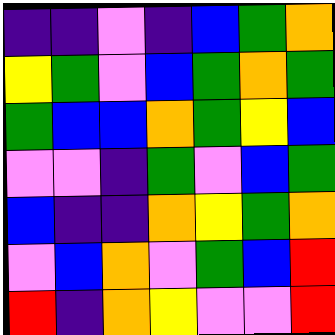[["indigo", "indigo", "violet", "indigo", "blue", "green", "orange"], ["yellow", "green", "violet", "blue", "green", "orange", "green"], ["green", "blue", "blue", "orange", "green", "yellow", "blue"], ["violet", "violet", "indigo", "green", "violet", "blue", "green"], ["blue", "indigo", "indigo", "orange", "yellow", "green", "orange"], ["violet", "blue", "orange", "violet", "green", "blue", "red"], ["red", "indigo", "orange", "yellow", "violet", "violet", "red"]]